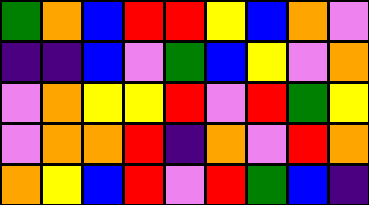[["green", "orange", "blue", "red", "red", "yellow", "blue", "orange", "violet"], ["indigo", "indigo", "blue", "violet", "green", "blue", "yellow", "violet", "orange"], ["violet", "orange", "yellow", "yellow", "red", "violet", "red", "green", "yellow"], ["violet", "orange", "orange", "red", "indigo", "orange", "violet", "red", "orange"], ["orange", "yellow", "blue", "red", "violet", "red", "green", "blue", "indigo"]]